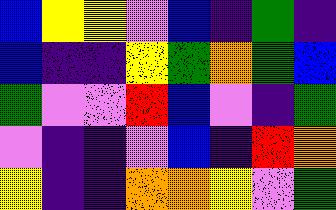[["blue", "yellow", "yellow", "violet", "blue", "indigo", "green", "indigo"], ["blue", "indigo", "indigo", "yellow", "green", "orange", "green", "blue"], ["green", "violet", "violet", "red", "blue", "violet", "indigo", "green"], ["violet", "indigo", "indigo", "violet", "blue", "indigo", "red", "orange"], ["yellow", "indigo", "indigo", "orange", "orange", "yellow", "violet", "green"]]